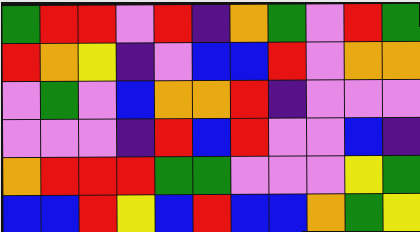[["green", "red", "red", "violet", "red", "indigo", "orange", "green", "violet", "red", "green"], ["red", "orange", "yellow", "indigo", "violet", "blue", "blue", "red", "violet", "orange", "orange"], ["violet", "green", "violet", "blue", "orange", "orange", "red", "indigo", "violet", "violet", "violet"], ["violet", "violet", "violet", "indigo", "red", "blue", "red", "violet", "violet", "blue", "indigo"], ["orange", "red", "red", "red", "green", "green", "violet", "violet", "violet", "yellow", "green"], ["blue", "blue", "red", "yellow", "blue", "red", "blue", "blue", "orange", "green", "yellow"]]